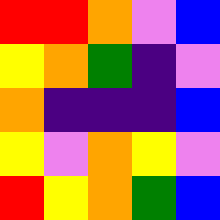[["red", "red", "orange", "violet", "blue"], ["yellow", "orange", "green", "indigo", "violet"], ["orange", "indigo", "indigo", "indigo", "blue"], ["yellow", "violet", "orange", "yellow", "violet"], ["red", "yellow", "orange", "green", "blue"]]